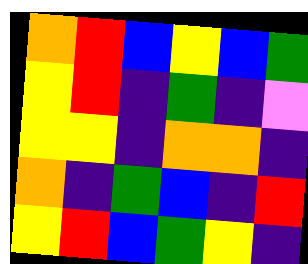[["orange", "red", "blue", "yellow", "blue", "green"], ["yellow", "red", "indigo", "green", "indigo", "violet"], ["yellow", "yellow", "indigo", "orange", "orange", "indigo"], ["orange", "indigo", "green", "blue", "indigo", "red"], ["yellow", "red", "blue", "green", "yellow", "indigo"]]